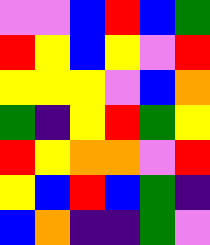[["violet", "violet", "blue", "red", "blue", "green"], ["red", "yellow", "blue", "yellow", "violet", "red"], ["yellow", "yellow", "yellow", "violet", "blue", "orange"], ["green", "indigo", "yellow", "red", "green", "yellow"], ["red", "yellow", "orange", "orange", "violet", "red"], ["yellow", "blue", "red", "blue", "green", "indigo"], ["blue", "orange", "indigo", "indigo", "green", "violet"]]